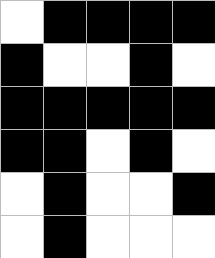[["white", "black", "black", "black", "black"], ["black", "white", "white", "black", "white"], ["black", "black", "black", "black", "black"], ["black", "black", "white", "black", "white"], ["white", "black", "white", "white", "black"], ["white", "black", "white", "white", "white"]]